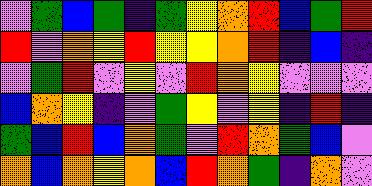[["violet", "green", "blue", "green", "indigo", "green", "yellow", "orange", "red", "blue", "green", "red"], ["red", "violet", "orange", "yellow", "red", "yellow", "yellow", "orange", "red", "indigo", "blue", "indigo"], ["violet", "green", "red", "violet", "yellow", "violet", "red", "orange", "yellow", "violet", "violet", "violet"], ["blue", "orange", "yellow", "indigo", "violet", "green", "yellow", "violet", "yellow", "indigo", "red", "indigo"], ["green", "blue", "red", "blue", "orange", "green", "violet", "red", "orange", "green", "blue", "violet"], ["orange", "blue", "orange", "yellow", "orange", "blue", "red", "orange", "green", "indigo", "orange", "violet"]]